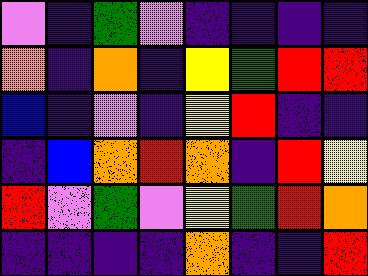[["violet", "indigo", "green", "violet", "indigo", "indigo", "indigo", "indigo"], ["orange", "indigo", "orange", "indigo", "yellow", "green", "red", "red"], ["blue", "indigo", "violet", "indigo", "yellow", "red", "indigo", "indigo"], ["indigo", "blue", "orange", "red", "orange", "indigo", "red", "yellow"], ["red", "violet", "green", "violet", "yellow", "green", "red", "orange"], ["indigo", "indigo", "indigo", "indigo", "orange", "indigo", "indigo", "red"]]